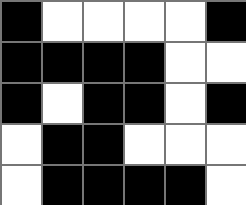[["black", "white", "white", "white", "white", "black"], ["black", "black", "black", "black", "white", "white"], ["black", "white", "black", "black", "white", "black"], ["white", "black", "black", "white", "white", "white"], ["white", "black", "black", "black", "black", "white"]]